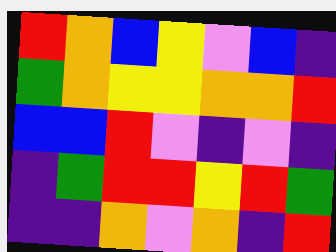[["red", "orange", "blue", "yellow", "violet", "blue", "indigo"], ["green", "orange", "yellow", "yellow", "orange", "orange", "red"], ["blue", "blue", "red", "violet", "indigo", "violet", "indigo"], ["indigo", "green", "red", "red", "yellow", "red", "green"], ["indigo", "indigo", "orange", "violet", "orange", "indigo", "red"]]